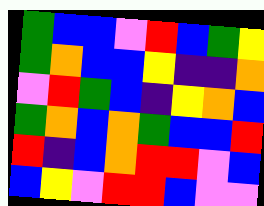[["green", "blue", "blue", "violet", "red", "blue", "green", "yellow"], ["green", "orange", "blue", "blue", "yellow", "indigo", "indigo", "orange"], ["violet", "red", "green", "blue", "indigo", "yellow", "orange", "blue"], ["green", "orange", "blue", "orange", "green", "blue", "blue", "red"], ["red", "indigo", "blue", "orange", "red", "red", "violet", "blue"], ["blue", "yellow", "violet", "red", "red", "blue", "violet", "violet"]]